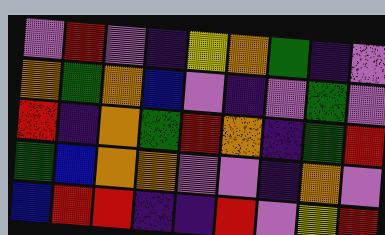[["violet", "red", "violet", "indigo", "yellow", "orange", "green", "indigo", "violet"], ["orange", "green", "orange", "blue", "violet", "indigo", "violet", "green", "violet"], ["red", "indigo", "orange", "green", "red", "orange", "indigo", "green", "red"], ["green", "blue", "orange", "orange", "violet", "violet", "indigo", "orange", "violet"], ["blue", "red", "red", "indigo", "indigo", "red", "violet", "yellow", "red"]]